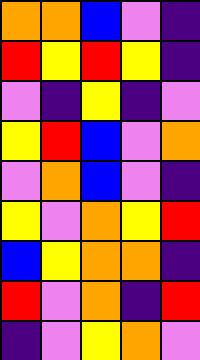[["orange", "orange", "blue", "violet", "indigo"], ["red", "yellow", "red", "yellow", "indigo"], ["violet", "indigo", "yellow", "indigo", "violet"], ["yellow", "red", "blue", "violet", "orange"], ["violet", "orange", "blue", "violet", "indigo"], ["yellow", "violet", "orange", "yellow", "red"], ["blue", "yellow", "orange", "orange", "indigo"], ["red", "violet", "orange", "indigo", "red"], ["indigo", "violet", "yellow", "orange", "violet"]]